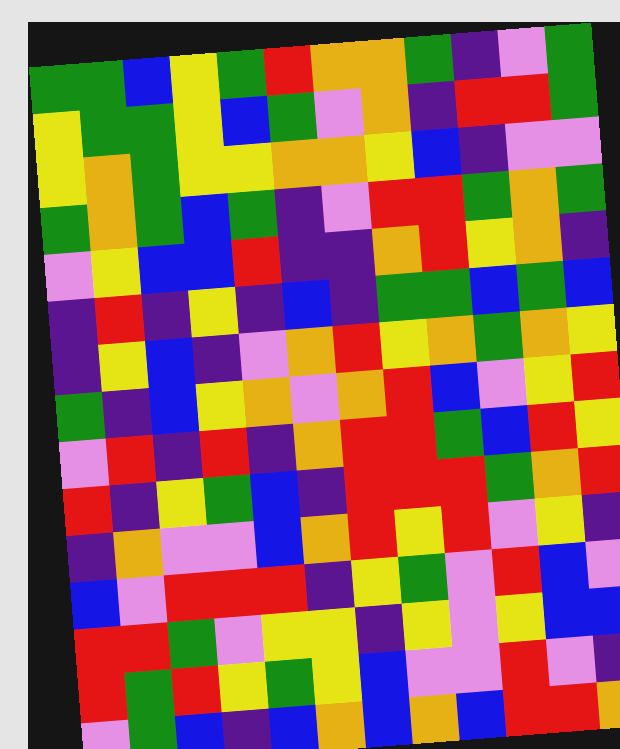[["green", "green", "blue", "yellow", "green", "red", "orange", "orange", "green", "indigo", "violet", "green"], ["yellow", "green", "green", "yellow", "blue", "green", "violet", "orange", "indigo", "red", "red", "green"], ["yellow", "orange", "green", "yellow", "yellow", "orange", "orange", "yellow", "blue", "indigo", "violet", "violet"], ["green", "orange", "green", "blue", "green", "indigo", "violet", "red", "red", "green", "orange", "green"], ["violet", "yellow", "blue", "blue", "red", "indigo", "indigo", "orange", "red", "yellow", "orange", "indigo"], ["indigo", "red", "indigo", "yellow", "indigo", "blue", "indigo", "green", "green", "blue", "green", "blue"], ["indigo", "yellow", "blue", "indigo", "violet", "orange", "red", "yellow", "orange", "green", "orange", "yellow"], ["green", "indigo", "blue", "yellow", "orange", "violet", "orange", "red", "blue", "violet", "yellow", "red"], ["violet", "red", "indigo", "red", "indigo", "orange", "red", "red", "green", "blue", "red", "yellow"], ["red", "indigo", "yellow", "green", "blue", "indigo", "red", "red", "red", "green", "orange", "red"], ["indigo", "orange", "violet", "violet", "blue", "orange", "red", "yellow", "red", "violet", "yellow", "indigo"], ["blue", "violet", "red", "red", "red", "indigo", "yellow", "green", "violet", "red", "blue", "violet"], ["red", "red", "green", "violet", "yellow", "yellow", "indigo", "yellow", "violet", "yellow", "blue", "blue"], ["red", "green", "red", "yellow", "green", "yellow", "blue", "violet", "violet", "red", "violet", "indigo"], ["violet", "green", "blue", "indigo", "blue", "orange", "blue", "orange", "blue", "red", "red", "orange"]]